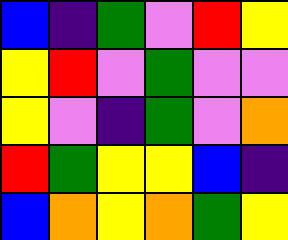[["blue", "indigo", "green", "violet", "red", "yellow"], ["yellow", "red", "violet", "green", "violet", "violet"], ["yellow", "violet", "indigo", "green", "violet", "orange"], ["red", "green", "yellow", "yellow", "blue", "indigo"], ["blue", "orange", "yellow", "orange", "green", "yellow"]]